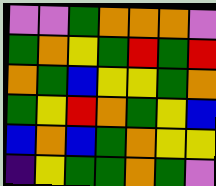[["violet", "violet", "green", "orange", "orange", "orange", "violet"], ["green", "orange", "yellow", "green", "red", "green", "red"], ["orange", "green", "blue", "yellow", "yellow", "green", "orange"], ["green", "yellow", "red", "orange", "green", "yellow", "blue"], ["blue", "orange", "blue", "green", "orange", "yellow", "yellow"], ["indigo", "yellow", "green", "green", "orange", "green", "violet"]]